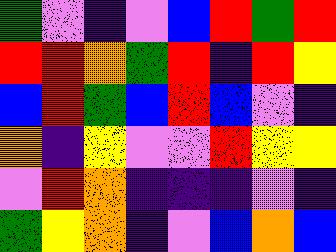[["green", "violet", "indigo", "violet", "blue", "red", "green", "red"], ["red", "red", "orange", "green", "red", "indigo", "red", "yellow"], ["blue", "red", "green", "blue", "red", "blue", "violet", "indigo"], ["orange", "indigo", "yellow", "violet", "violet", "red", "yellow", "yellow"], ["violet", "red", "orange", "indigo", "indigo", "indigo", "violet", "indigo"], ["green", "yellow", "orange", "indigo", "violet", "blue", "orange", "blue"]]